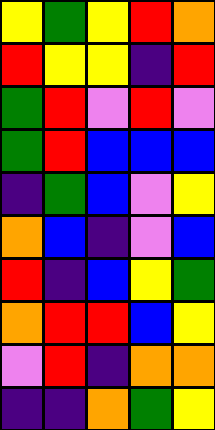[["yellow", "green", "yellow", "red", "orange"], ["red", "yellow", "yellow", "indigo", "red"], ["green", "red", "violet", "red", "violet"], ["green", "red", "blue", "blue", "blue"], ["indigo", "green", "blue", "violet", "yellow"], ["orange", "blue", "indigo", "violet", "blue"], ["red", "indigo", "blue", "yellow", "green"], ["orange", "red", "red", "blue", "yellow"], ["violet", "red", "indigo", "orange", "orange"], ["indigo", "indigo", "orange", "green", "yellow"]]